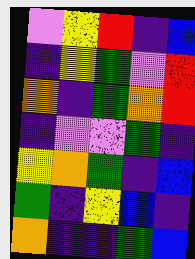[["violet", "yellow", "red", "indigo", "blue"], ["indigo", "yellow", "green", "violet", "red"], ["orange", "indigo", "green", "orange", "red"], ["indigo", "violet", "violet", "green", "indigo"], ["yellow", "orange", "green", "indigo", "blue"], ["green", "indigo", "yellow", "blue", "indigo"], ["orange", "indigo", "indigo", "green", "blue"]]